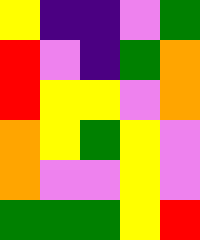[["yellow", "indigo", "indigo", "violet", "green"], ["red", "violet", "indigo", "green", "orange"], ["red", "yellow", "yellow", "violet", "orange"], ["orange", "yellow", "green", "yellow", "violet"], ["orange", "violet", "violet", "yellow", "violet"], ["green", "green", "green", "yellow", "red"]]